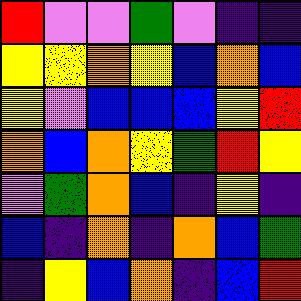[["red", "violet", "violet", "green", "violet", "indigo", "indigo"], ["yellow", "yellow", "orange", "yellow", "blue", "orange", "blue"], ["yellow", "violet", "blue", "blue", "blue", "yellow", "red"], ["orange", "blue", "orange", "yellow", "green", "red", "yellow"], ["violet", "green", "orange", "blue", "indigo", "yellow", "indigo"], ["blue", "indigo", "orange", "indigo", "orange", "blue", "green"], ["indigo", "yellow", "blue", "orange", "indigo", "blue", "red"]]